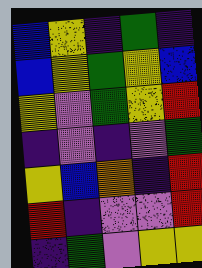[["blue", "yellow", "indigo", "green", "indigo"], ["blue", "yellow", "green", "yellow", "blue"], ["yellow", "violet", "green", "yellow", "red"], ["indigo", "violet", "indigo", "violet", "green"], ["yellow", "blue", "orange", "indigo", "red"], ["red", "indigo", "violet", "violet", "red"], ["indigo", "green", "violet", "yellow", "yellow"]]